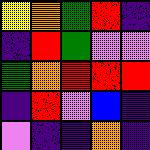[["yellow", "orange", "green", "red", "indigo"], ["indigo", "red", "green", "violet", "violet"], ["green", "orange", "red", "red", "red"], ["indigo", "red", "violet", "blue", "indigo"], ["violet", "indigo", "indigo", "orange", "indigo"]]